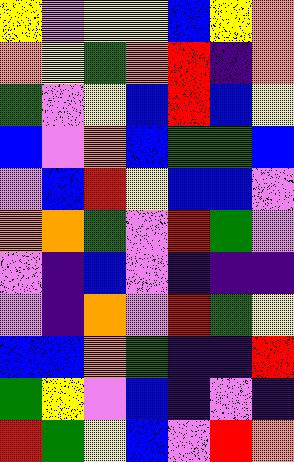[["yellow", "violet", "yellow", "yellow", "blue", "yellow", "orange"], ["orange", "yellow", "green", "orange", "red", "indigo", "orange"], ["green", "violet", "yellow", "blue", "red", "blue", "yellow"], ["blue", "violet", "orange", "blue", "green", "green", "blue"], ["violet", "blue", "red", "yellow", "blue", "blue", "violet"], ["orange", "orange", "green", "violet", "red", "green", "violet"], ["violet", "indigo", "blue", "violet", "indigo", "indigo", "indigo"], ["violet", "indigo", "orange", "violet", "red", "green", "yellow"], ["blue", "blue", "orange", "green", "indigo", "indigo", "red"], ["green", "yellow", "violet", "blue", "indigo", "violet", "indigo"], ["red", "green", "yellow", "blue", "violet", "red", "orange"]]